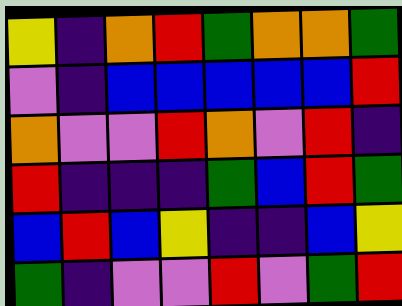[["yellow", "indigo", "orange", "red", "green", "orange", "orange", "green"], ["violet", "indigo", "blue", "blue", "blue", "blue", "blue", "red"], ["orange", "violet", "violet", "red", "orange", "violet", "red", "indigo"], ["red", "indigo", "indigo", "indigo", "green", "blue", "red", "green"], ["blue", "red", "blue", "yellow", "indigo", "indigo", "blue", "yellow"], ["green", "indigo", "violet", "violet", "red", "violet", "green", "red"]]